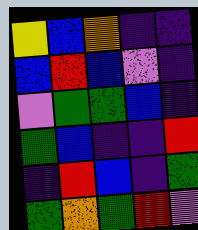[["yellow", "blue", "orange", "indigo", "indigo"], ["blue", "red", "blue", "violet", "indigo"], ["violet", "green", "green", "blue", "indigo"], ["green", "blue", "indigo", "indigo", "red"], ["indigo", "red", "blue", "indigo", "green"], ["green", "orange", "green", "red", "violet"]]